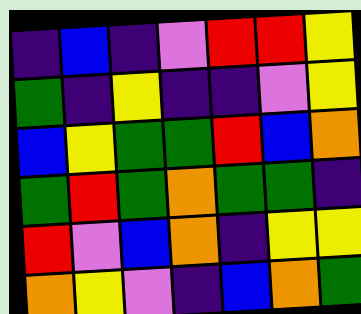[["indigo", "blue", "indigo", "violet", "red", "red", "yellow"], ["green", "indigo", "yellow", "indigo", "indigo", "violet", "yellow"], ["blue", "yellow", "green", "green", "red", "blue", "orange"], ["green", "red", "green", "orange", "green", "green", "indigo"], ["red", "violet", "blue", "orange", "indigo", "yellow", "yellow"], ["orange", "yellow", "violet", "indigo", "blue", "orange", "green"]]